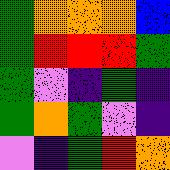[["green", "orange", "orange", "orange", "blue"], ["green", "red", "red", "red", "green"], ["green", "violet", "indigo", "green", "indigo"], ["green", "orange", "green", "violet", "indigo"], ["violet", "indigo", "green", "red", "orange"]]